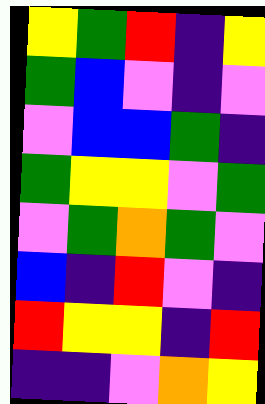[["yellow", "green", "red", "indigo", "yellow"], ["green", "blue", "violet", "indigo", "violet"], ["violet", "blue", "blue", "green", "indigo"], ["green", "yellow", "yellow", "violet", "green"], ["violet", "green", "orange", "green", "violet"], ["blue", "indigo", "red", "violet", "indigo"], ["red", "yellow", "yellow", "indigo", "red"], ["indigo", "indigo", "violet", "orange", "yellow"]]